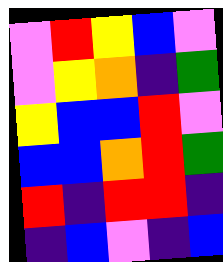[["violet", "red", "yellow", "blue", "violet"], ["violet", "yellow", "orange", "indigo", "green"], ["yellow", "blue", "blue", "red", "violet"], ["blue", "blue", "orange", "red", "green"], ["red", "indigo", "red", "red", "indigo"], ["indigo", "blue", "violet", "indigo", "blue"]]